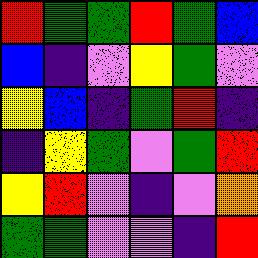[["red", "green", "green", "red", "green", "blue"], ["blue", "indigo", "violet", "yellow", "green", "violet"], ["yellow", "blue", "indigo", "green", "red", "indigo"], ["indigo", "yellow", "green", "violet", "green", "red"], ["yellow", "red", "violet", "indigo", "violet", "orange"], ["green", "green", "violet", "violet", "indigo", "red"]]